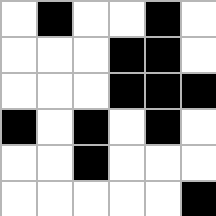[["white", "black", "white", "white", "black", "white"], ["white", "white", "white", "black", "black", "white"], ["white", "white", "white", "black", "black", "black"], ["black", "white", "black", "white", "black", "white"], ["white", "white", "black", "white", "white", "white"], ["white", "white", "white", "white", "white", "black"]]